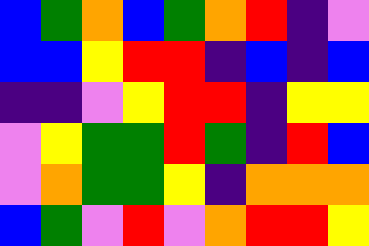[["blue", "green", "orange", "blue", "green", "orange", "red", "indigo", "violet"], ["blue", "blue", "yellow", "red", "red", "indigo", "blue", "indigo", "blue"], ["indigo", "indigo", "violet", "yellow", "red", "red", "indigo", "yellow", "yellow"], ["violet", "yellow", "green", "green", "red", "green", "indigo", "red", "blue"], ["violet", "orange", "green", "green", "yellow", "indigo", "orange", "orange", "orange"], ["blue", "green", "violet", "red", "violet", "orange", "red", "red", "yellow"]]